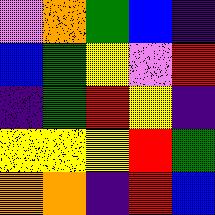[["violet", "orange", "green", "blue", "indigo"], ["blue", "green", "yellow", "violet", "red"], ["indigo", "green", "red", "yellow", "indigo"], ["yellow", "yellow", "yellow", "red", "green"], ["orange", "orange", "indigo", "red", "blue"]]